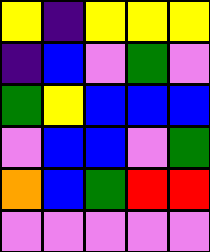[["yellow", "indigo", "yellow", "yellow", "yellow"], ["indigo", "blue", "violet", "green", "violet"], ["green", "yellow", "blue", "blue", "blue"], ["violet", "blue", "blue", "violet", "green"], ["orange", "blue", "green", "red", "red"], ["violet", "violet", "violet", "violet", "violet"]]